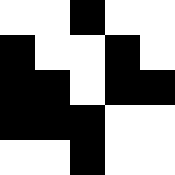[["white", "white", "black", "white", "white"], ["black", "white", "white", "black", "white"], ["black", "black", "white", "black", "black"], ["black", "black", "black", "white", "white"], ["white", "white", "black", "white", "white"]]